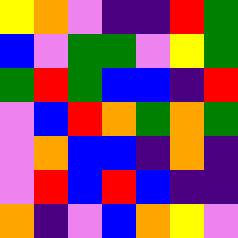[["yellow", "orange", "violet", "indigo", "indigo", "red", "green"], ["blue", "violet", "green", "green", "violet", "yellow", "green"], ["green", "red", "green", "blue", "blue", "indigo", "red"], ["violet", "blue", "red", "orange", "green", "orange", "green"], ["violet", "orange", "blue", "blue", "indigo", "orange", "indigo"], ["violet", "red", "blue", "red", "blue", "indigo", "indigo"], ["orange", "indigo", "violet", "blue", "orange", "yellow", "violet"]]